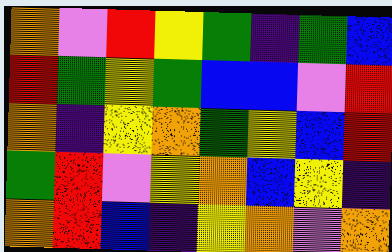[["orange", "violet", "red", "yellow", "green", "indigo", "green", "blue"], ["red", "green", "yellow", "green", "blue", "blue", "violet", "red"], ["orange", "indigo", "yellow", "orange", "green", "yellow", "blue", "red"], ["green", "red", "violet", "yellow", "orange", "blue", "yellow", "indigo"], ["orange", "red", "blue", "indigo", "yellow", "orange", "violet", "orange"]]